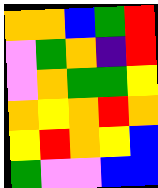[["orange", "orange", "blue", "green", "red"], ["violet", "green", "orange", "indigo", "red"], ["violet", "orange", "green", "green", "yellow"], ["orange", "yellow", "orange", "red", "orange"], ["yellow", "red", "orange", "yellow", "blue"], ["green", "violet", "violet", "blue", "blue"]]